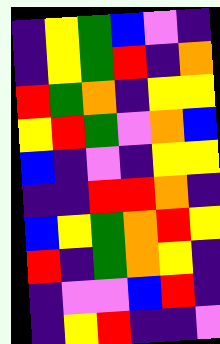[["indigo", "yellow", "green", "blue", "violet", "indigo"], ["indigo", "yellow", "green", "red", "indigo", "orange"], ["red", "green", "orange", "indigo", "yellow", "yellow"], ["yellow", "red", "green", "violet", "orange", "blue"], ["blue", "indigo", "violet", "indigo", "yellow", "yellow"], ["indigo", "indigo", "red", "red", "orange", "indigo"], ["blue", "yellow", "green", "orange", "red", "yellow"], ["red", "indigo", "green", "orange", "yellow", "indigo"], ["indigo", "violet", "violet", "blue", "red", "indigo"], ["indigo", "yellow", "red", "indigo", "indigo", "violet"]]